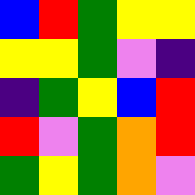[["blue", "red", "green", "yellow", "yellow"], ["yellow", "yellow", "green", "violet", "indigo"], ["indigo", "green", "yellow", "blue", "red"], ["red", "violet", "green", "orange", "red"], ["green", "yellow", "green", "orange", "violet"]]